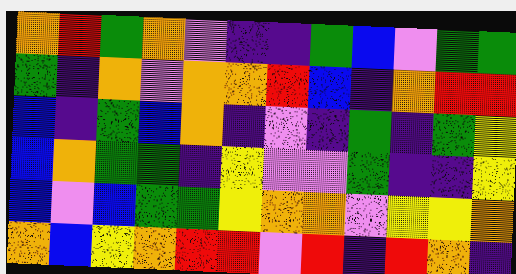[["orange", "red", "green", "orange", "violet", "indigo", "indigo", "green", "blue", "violet", "green", "green"], ["green", "indigo", "orange", "violet", "orange", "orange", "red", "blue", "indigo", "orange", "red", "red"], ["blue", "indigo", "green", "blue", "orange", "indigo", "violet", "indigo", "green", "indigo", "green", "yellow"], ["blue", "orange", "green", "green", "indigo", "yellow", "violet", "violet", "green", "indigo", "indigo", "yellow"], ["blue", "violet", "blue", "green", "green", "yellow", "orange", "orange", "violet", "yellow", "yellow", "orange"], ["orange", "blue", "yellow", "orange", "red", "red", "violet", "red", "indigo", "red", "orange", "indigo"]]